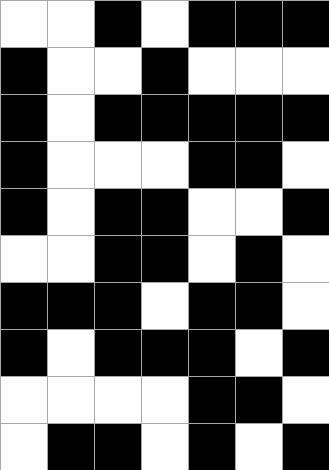[["white", "white", "black", "white", "black", "black", "black"], ["black", "white", "white", "black", "white", "white", "white"], ["black", "white", "black", "black", "black", "black", "black"], ["black", "white", "white", "white", "black", "black", "white"], ["black", "white", "black", "black", "white", "white", "black"], ["white", "white", "black", "black", "white", "black", "white"], ["black", "black", "black", "white", "black", "black", "white"], ["black", "white", "black", "black", "black", "white", "black"], ["white", "white", "white", "white", "black", "black", "white"], ["white", "black", "black", "white", "black", "white", "black"]]